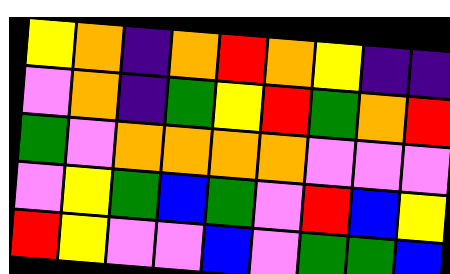[["yellow", "orange", "indigo", "orange", "red", "orange", "yellow", "indigo", "indigo"], ["violet", "orange", "indigo", "green", "yellow", "red", "green", "orange", "red"], ["green", "violet", "orange", "orange", "orange", "orange", "violet", "violet", "violet"], ["violet", "yellow", "green", "blue", "green", "violet", "red", "blue", "yellow"], ["red", "yellow", "violet", "violet", "blue", "violet", "green", "green", "blue"]]